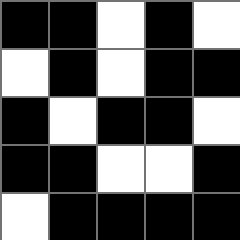[["black", "black", "white", "black", "white"], ["white", "black", "white", "black", "black"], ["black", "white", "black", "black", "white"], ["black", "black", "white", "white", "black"], ["white", "black", "black", "black", "black"]]